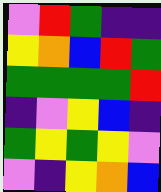[["violet", "red", "green", "indigo", "indigo"], ["yellow", "orange", "blue", "red", "green"], ["green", "green", "green", "green", "red"], ["indigo", "violet", "yellow", "blue", "indigo"], ["green", "yellow", "green", "yellow", "violet"], ["violet", "indigo", "yellow", "orange", "blue"]]